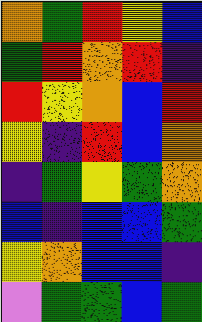[["orange", "green", "red", "yellow", "blue"], ["green", "red", "orange", "red", "indigo"], ["red", "yellow", "orange", "blue", "red"], ["yellow", "indigo", "red", "blue", "orange"], ["indigo", "green", "yellow", "green", "orange"], ["blue", "indigo", "blue", "blue", "green"], ["yellow", "orange", "blue", "blue", "indigo"], ["violet", "green", "green", "blue", "green"]]